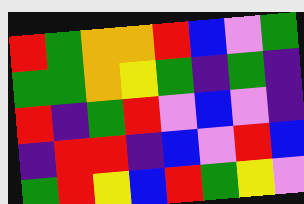[["red", "green", "orange", "orange", "red", "blue", "violet", "green"], ["green", "green", "orange", "yellow", "green", "indigo", "green", "indigo"], ["red", "indigo", "green", "red", "violet", "blue", "violet", "indigo"], ["indigo", "red", "red", "indigo", "blue", "violet", "red", "blue"], ["green", "red", "yellow", "blue", "red", "green", "yellow", "violet"]]